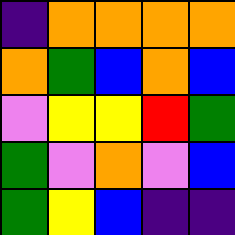[["indigo", "orange", "orange", "orange", "orange"], ["orange", "green", "blue", "orange", "blue"], ["violet", "yellow", "yellow", "red", "green"], ["green", "violet", "orange", "violet", "blue"], ["green", "yellow", "blue", "indigo", "indigo"]]